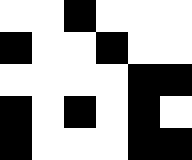[["white", "white", "black", "white", "white", "white"], ["black", "white", "white", "black", "white", "white"], ["white", "white", "white", "white", "black", "black"], ["black", "white", "black", "white", "black", "white"], ["black", "white", "white", "white", "black", "black"]]